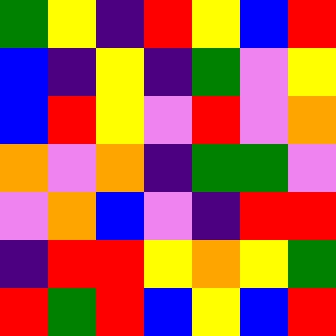[["green", "yellow", "indigo", "red", "yellow", "blue", "red"], ["blue", "indigo", "yellow", "indigo", "green", "violet", "yellow"], ["blue", "red", "yellow", "violet", "red", "violet", "orange"], ["orange", "violet", "orange", "indigo", "green", "green", "violet"], ["violet", "orange", "blue", "violet", "indigo", "red", "red"], ["indigo", "red", "red", "yellow", "orange", "yellow", "green"], ["red", "green", "red", "blue", "yellow", "blue", "red"]]